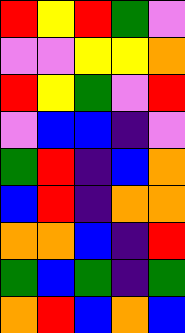[["red", "yellow", "red", "green", "violet"], ["violet", "violet", "yellow", "yellow", "orange"], ["red", "yellow", "green", "violet", "red"], ["violet", "blue", "blue", "indigo", "violet"], ["green", "red", "indigo", "blue", "orange"], ["blue", "red", "indigo", "orange", "orange"], ["orange", "orange", "blue", "indigo", "red"], ["green", "blue", "green", "indigo", "green"], ["orange", "red", "blue", "orange", "blue"]]